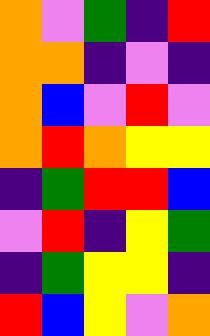[["orange", "violet", "green", "indigo", "red"], ["orange", "orange", "indigo", "violet", "indigo"], ["orange", "blue", "violet", "red", "violet"], ["orange", "red", "orange", "yellow", "yellow"], ["indigo", "green", "red", "red", "blue"], ["violet", "red", "indigo", "yellow", "green"], ["indigo", "green", "yellow", "yellow", "indigo"], ["red", "blue", "yellow", "violet", "orange"]]